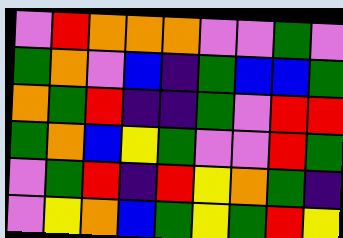[["violet", "red", "orange", "orange", "orange", "violet", "violet", "green", "violet"], ["green", "orange", "violet", "blue", "indigo", "green", "blue", "blue", "green"], ["orange", "green", "red", "indigo", "indigo", "green", "violet", "red", "red"], ["green", "orange", "blue", "yellow", "green", "violet", "violet", "red", "green"], ["violet", "green", "red", "indigo", "red", "yellow", "orange", "green", "indigo"], ["violet", "yellow", "orange", "blue", "green", "yellow", "green", "red", "yellow"]]